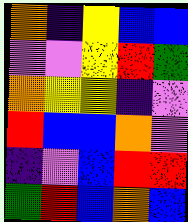[["orange", "indigo", "yellow", "blue", "blue"], ["violet", "violet", "yellow", "red", "green"], ["orange", "yellow", "yellow", "indigo", "violet"], ["red", "blue", "blue", "orange", "violet"], ["indigo", "violet", "blue", "red", "red"], ["green", "red", "blue", "orange", "blue"]]